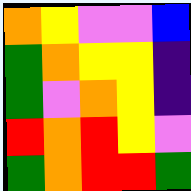[["orange", "yellow", "violet", "violet", "blue"], ["green", "orange", "yellow", "yellow", "indigo"], ["green", "violet", "orange", "yellow", "indigo"], ["red", "orange", "red", "yellow", "violet"], ["green", "orange", "red", "red", "green"]]